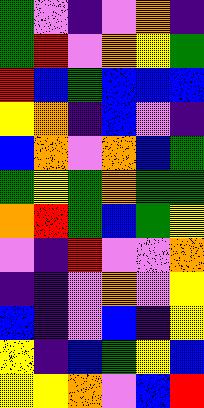[["green", "violet", "indigo", "violet", "orange", "indigo"], ["green", "red", "violet", "orange", "yellow", "green"], ["red", "blue", "green", "blue", "blue", "blue"], ["yellow", "orange", "indigo", "blue", "violet", "indigo"], ["blue", "orange", "violet", "orange", "blue", "green"], ["green", "yellow", "green", "orange", "green", "green"], ["orange", "red", "green", "blue", "green", "yellow"], ["violet", "indigo", "red", "violet", "violet", "orange"], ["indigo", "indigo", "violet", "orange", "violet", "yellow"], ["blue", "indigo", "violet", "blue", "indigo", "yellow"], ["yellow", "indigo", "blue", "green", "yellow", "blue"], ["yellow", "yellow", "orange", "violet", "blue", "red"]]